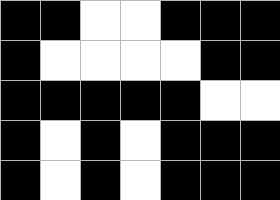[["black", "black", "white", "white", "black", "black", "black"], ["black", "white", "white", "white", "white", "black", "black"], ["black", "black", "black", "black", "black", "white", "white"], ["black", "white", "black", "white", "black", "black", "black"], ["black", "white", "black", "white", "black", "black", "black"]]